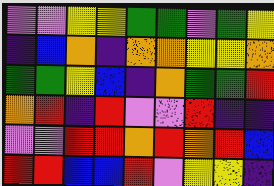[["violet", "violet", "yellow", "yellow", "green", "green", "violet", "green", "yellow"], ["indigo", "blue", "orange", "indigo", "orange", "orange", "yellow", "yellow", "orange"], ["green", "green", "yellow", "blue", "indigo", "orange", "green", "green", "red"], ["orange", "red", "indigo", "red", "violet", "violet", "red", "indigo", "indigo"], ["violet", "violet", "red", "red", "orange", "red", "orange", "red", "blue"], ["red", "red", "blue", "blue", "red", "violet", "yellow", "yellow", "indigo"]]